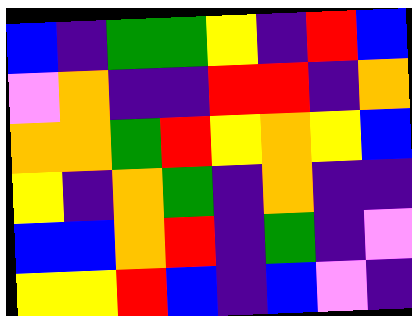[["blue", "indigo", "green", "green", "yellow", "indigo", "red", "blue"], ["violet", "orange", "indigo", "indigo", "red", "red", "indigo", "orange"], ["orange", "orange", "green", "red", "yellow", "orange", "yellow", "blue"], ["yellow", "indigo", "orange", "green", "indigo", "orange", "indigo", "indigo"], ["blue", "blue", "orange", "red", "indigo", "green", "indigo", "violet"], ["yellow", "yellow", "red", "blue", "indigo", "blue", "violet", "indigo"]]